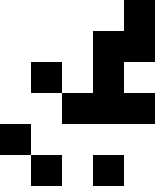[["white", "white", "white", "white", "black"], ["white", "white", "white", "black", "black"], ["white", "black", "white", "black", "white"], ["white", "white", "black", "black", "black"], ["black", "white", "white", "white", "white"], ["white", "black", "white", "black", "white"]]